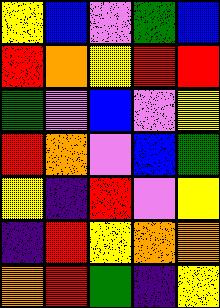[["yellow", "blue", "violet", "green", "blue"], ["red", "orange", "yellow", "red", "red"], ["green", "violet", "blue", "violet", "yellow"], ["red", "orange", "violet", "blue", "green"], ["yellow", "indigo", "red", "violet", "yellow"], ["indigo", "red", "yellow", "orange", "orange"], ["orange", "red", "green", "indigo", "yellow"]]